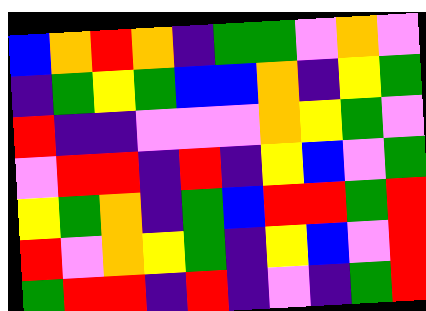[["blue", "orange", "red", "orange", "indigo", "green", "green", "violet", "orange", "violet"], ["indigo", "green", "yellow", "green", "blue", "blue", "orange", "indigo", "yellow", "green"], ["red", "indigo", "indigo", "violet", "violet", "violet", "orange", "yellow", "green", "violet"], ["violet", "red", "red", "indigo", "red", "indigo", "yellow", "blue", "violet", "green"], ["yellow", "green", "orange", "indigo", "green", "blue", "red", "red", "green", "red"], ["red", "violet", "orange", "yellow", "green", "indigo", "yellow", "blue", "violet", "red"], ["green", "red", "red", "indigo", "red", "indigo", "violet", "indigo", "green", "red"]]